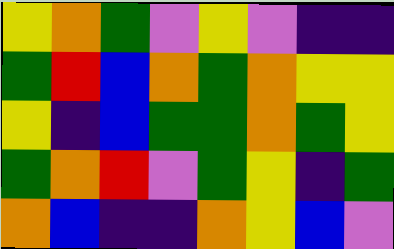[["yellow", "orange", "green", "violet", "yellow", "violet", "indigo", "indigo"], ["green", "red", "blue", "orange", "green", "orange", "yellow", "yellow"], ["yellow", "indigo", "blue", "green", "green", "orange", "green", "yellow"], ["green", "orange", "red", "violet", "green", "yellow", "indigo", "green"], ["orange", "blue", "indigo", "indigo", "orange", "yellow", "blue", "violet"]]